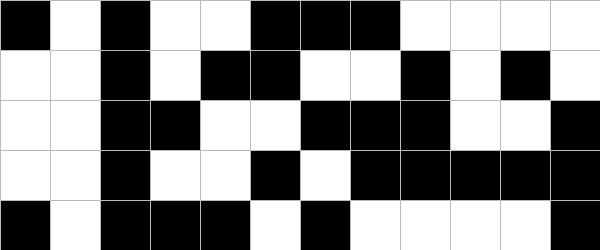[["black", "white", "black", "white", "white", "black", "black", "black", "white", "white", "white", "white"], ["white", "white", "black", "white", "black", "black", "white", "white", "black", "white", "black", "white"], ["white", "white", "black", "black", "white", "white", "black", "black", "black", "white", "white", "black"], ["white", "white", "black", "white", "white", "black", "white", "black", "black", "black", "black", "black"], ["black", "white", "black", "black", "black", "white", "black", "white", "white", "white", "white", "black"]]